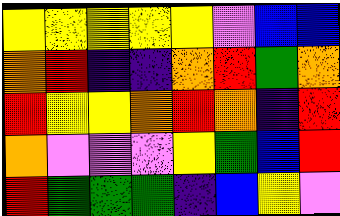[["yellow", "yellow", "yellow", "yellow", "yellow", "violet", "blue", "blue"], ["orange", "red", "indigo", "indigo", "orange", "red", "green", "orange"], ["red", "yellow", "yellow", "orange", "red", "orange", "indigo", "red"], ["orange", "violet", "violet", "violet", "yellow", "green", "blue", "red"], ["red", "green", "green", "green", "indigo", "blue", "yellow", "violet"]]